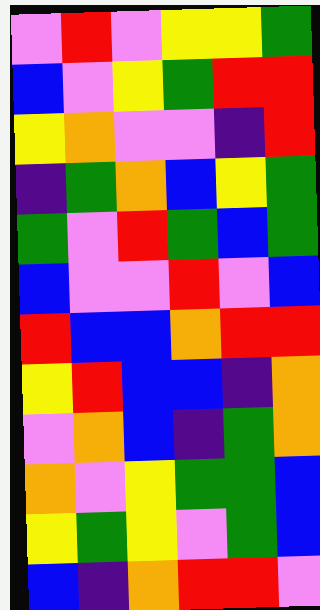[["violet", "red", "violet", "yellow", "yellow", "green"], ["blue", "violet", "yellow", "green", "red", "red"], ["yellow", "orange", "violet", "violet", "indigo", "red"], ["indigo", "green", "orange", "blue", "yellow", "green"], ["green", "violet", "red", "green", "blue", "green"], ["blue", "violet", "violet", "red", "violet", "blue"], ["red", "blue", "blue", "orange", "red", "red"], ["yellow", "red", "blue", "blue", "indigo", "orange"], ["violet", "orange", "blue", "indigo", "green", "orange"], ["orange", "violet", "yellow", "green", "green", "blue"], ["yellow", "green", "yellow", "violet", "green", "blue"], ["blue", "indigo", "orange", "red", "red", "violet"]]